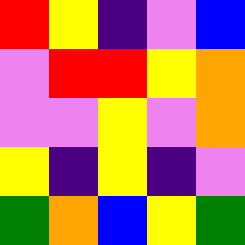[["red", "yellow", "indigo", "violet", "blue"], ["violet", "red", "red", "yellow", "orange"], ["violet", "violet", "yellow", "violet", "orange"], ["yellow", "indigo", "yellow", "indigo", "violet"], ["green", "orange", "blue", "yellow", "green"]]